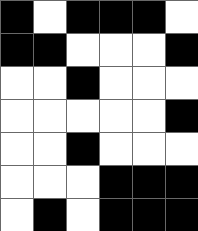[["black", "white", "black", "black", "black", "white"], ["black", "black", "white", "white", "white", "black"], ["white", "white", "black", "white", "white", "white"], ["white", "white", "white", "white", "white", "black"], ["white", "white", "black", "white", "white", "white"], ["white", "white", "white", "black", "black", "black"], ["white", "black", "white", "black", "black", "black"]]